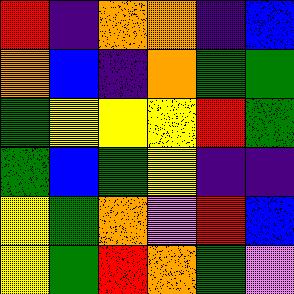[["red", "indigo", "orange", "orange", "indigo", "blue"], ["orange", "blue", "indigo", "orange", "green", "green"], ["green", "yellow", "yellow", "yellow", "red", "green"], ["green", "blue", "green", "yellow", "indigo", "indigo"], ["yellow", "green", "orange", "violet", "red", "blue"], ["yellow", "green", "red", "orange", "green", "violet"]]